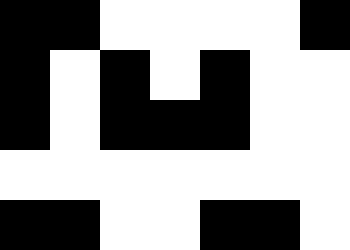[["black", "black", "white", "white", "white", "white", "black"], ["black", "white", "black", "white", "black", "white", "white"], ["black", "white", "black", "black", "black", "white", "white"], ["white", "white", "white", "white", "white", "white", "white"], ["black", "black", "white", "white", "black", "black", "white"]]